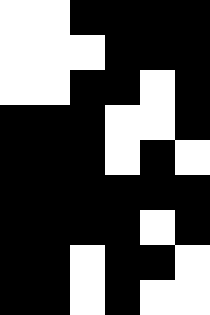[["white", "white", "black", "black", "black", "black"], ["white", "white", "white", "black", "black", "black"], ["white", "white", "black", "black", "white", "black"], ["black", "black", "black", "white", "white", "black"], ["black", "black", "black", "white", "black", "white"], ["black", "black", "black", "black", "black", "black"], ["black", "black", "black", "black", "white", "black"], ["black", "black", "white", "black", "black", "white"], ["black", "black", "white", "black", "white", "white"]]